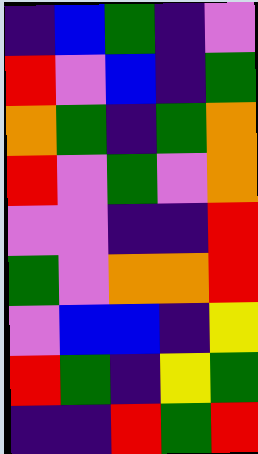[["indigo", "blue", "green", "indigo", "violet"], ["red", "violet", "blue", "indigo", "green"], ["orange", "green", "indigo", "green", "orange"], ["red", "violet", "green", "violet", "orange"], ["violet", "violet", "indigo", "indigo", "red"], ["green", "violet", "orange", "orange", "red"], ["violet", "blue", "blue", "indigo", "yellow"], ["red", "green", "indigo", "yellow", "green"], ["indigo", "indigo", "red", "green", "red"]]